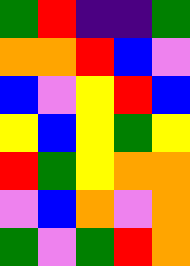[["green", "red", "indigo", "indigo", "green"], ["orange", "orange", "red", "blue", "violet"], ["blue", "violet", "yellow", "red", "blue"], ["yellow", "blue", "yellow", "green", "yellow"], ["red", "green", "yellow", "orange", "orange"], ["violet", "blue", "orange", "violet", "orange"], ["green", "violet", "green", "red", "orange"]]